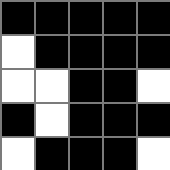[["black", "black", "black", "black", "black"], ["white", "black", "black", "black", "black"], ["white", "white", "black", "black", "white"], ["black", "white", "black", "black", "black"], ["white", "black", "black", "black", "white"]]